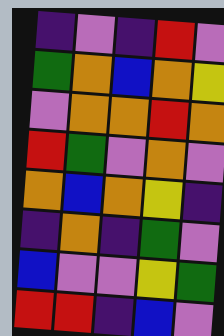[["indigo", "violet", "indigo", "red", "violet"], ["green", "orange", "blue", "orange", "yellow"], ["violet", "orange", "orange", "red", "orange"], ["red", "green", "violet", "orange", "violet"], ["orange", "blue", "orange", "yellow", "indigo"], ["indigo", "orange", "indigo", "green", "violet"], ["blue", "violet", "violet", "yellow", "green"], ["red", "red", "indigo", "blue", "violet"]]